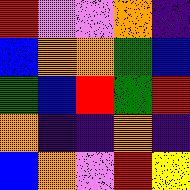[["red", "violet", "violet", "orange", "indigo"], ["blue", "orange", "orange", "green", "blue"], ["green", "blue", "red", "green", "red"], ["orange", "indigo", "indigo", "orange", "indigo"], ["blue", "orange", "violet", "red", "yellow"]]